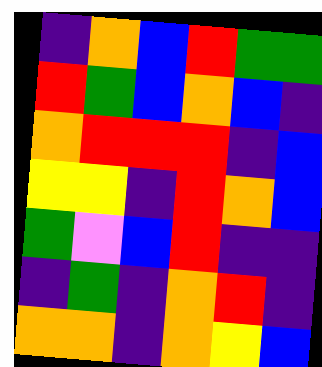[["indigo", "orange", "blue", "red", "green", "green"], ["red", "green", "blue", "orange", "blue", "indigo"], ["orange", "red", "red", "red", "indigo", "blue"], ["yellow", "yellow", "indigo", "red", "orange", "blue"], ["green", "violet", "blue", "red", "indigo", "indigo"], ["indigo", "green", "indigo", "orange", "red", "indigo"], ["orange", "orange", "indigo", "orange", "yellow", "blue"]]